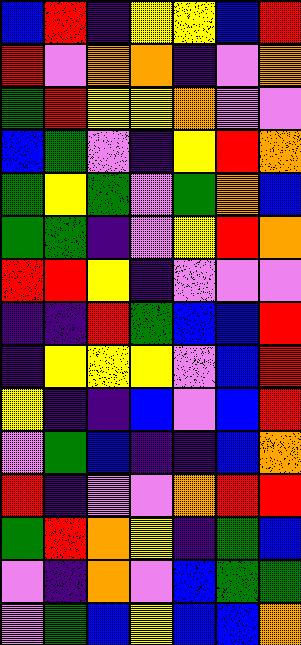[["blue", "red", "indigo", "yellow", "yellow", "blue", "red"], ["red", "violet", "orange", "orange", "indigo", "violet", "orange"], ["green", "red", "yellow", "yellow", "orange", "violet", "violet"], ["blue", "green", "violet", "indigo", "yellow", "red", "orange"], ["green", "yellow", "green", "violet", "green", "orange", "blue"], ["green", "green", "indigo", "violet", "yellow", "red", "orange"], ["red", "red", "yellow", "indigo", "violet", "violet", "violet"], ["indigo", "indigo", "red", "green", "blue", "blue", "red"], ["indigo", "yellow", "yellow", "yellow", "violet", "blue", "red"], ["yellow", "indigo", "indigo", "blue", "violet", "blue", "red"], ["violet", "green", "blue", "indigo", "indigo", "blue", "orange"], ["red", "indigo", "violet", "violet", "orange", "red", "red"], ["green", "red", "orange", "yellow", "indigo", "green", "blue"], ["violet", "indigo", "orange", "violet", "blue", "green", "green"], ["violet", "green", "blue", "yellow", "blue", "blue", "orange"]]